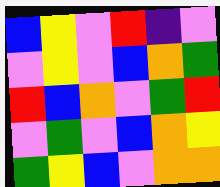[["blue", "yellow", "violet", "red", "indigo", "violet"], ["violet", "yellow", "violet", "blue", "orange", "green"], ["red", "blue", "orange", "violet", "green", "red"], ["violet", "green", "violet", "blue", "orange", "yellow"], ["green", "yellow", "blue", "violet", "orange", "orange"]]